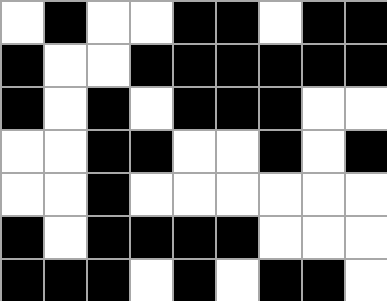[["white", "black", "white", "white", "black", "black", "white", "black", "black"], ["black", "white", "white", "black", "black", "black", "black", "black", "black"], ["black", "white", "black", "white", "black", "black", "black", "white", "white"], ["white", "white", "black", "black", "white", "white", "black", "white", "black"], ["white", "white", "black", "white", "white", "white", "white", "white", "white"], ["black", "white", "black", "black", "black", "black", "white", "white", "white"], ["black", "black", "black", "white", "black", "white", "black", "black", "white"]]